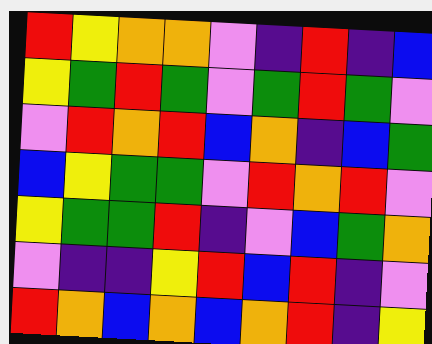[["red", "yellow", "orange", "orange", "violet", "indigo", "red", "indigo", "blue"], ["yellow", "green", "red", "green", "violet", "green", "red", "green", "violet"], ["violet", "red", "orange", "red", "blue", "orange", "indigo", "blue", "green"], ["blue", "yellow", "green", "green", "violet", "red", "orange", "red", "violet"], ["yellow", "green", "green", "red", "indigo", "violet", "blue", "green", "orange"], ["violet", "indigo", "indigo", "yellow", "red", "blue", "red", "indigo", "violet"], ["red", "orange", "blue", "orange", "blue", "orange", "red", "indigo", "yellow"]]